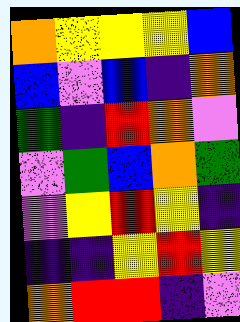[["orange", "yellow", "yellow", "yellow", "blue"], ["blue", "violet", "blue", "indigo", "orange"], ["green", "indigo", "red", "orange", "violet"], ["violet", "green", "blue", "orange", "green"], ["violet", "yellow", "red", "yellow", "indigo"], ["indigo", "indigo", "yellow", "red", "yellow"], ["orange", "red", "red", "indigo", "violet"]]